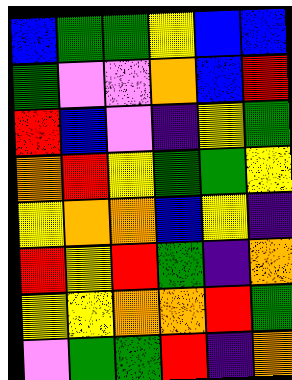[["blue", "green", "green", "yellow", "blue", "blue"], ["green", "violet", "violet", "orange", "blue", "red"], ["red", "blue", "violet", "indigo", "yellow", "green"], ["orange", "red", "yellow", "green", "green", "yellow"], ["yellow", "orange", "orange", "blue", "yellow", "indigo"], ["red", "yellow", "red", "green", "indigo", "orange"], ["yellow", "yellow", "orange", "orange", "red", "green"], ["violet", "green", "green", "red", "indigo", "orange"]]